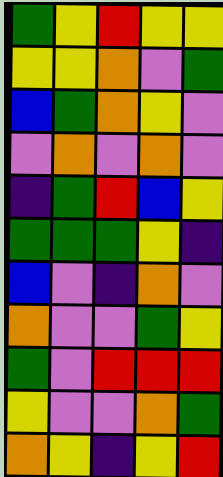[["green", "yellow", "red", "yellow", "yellow"], ["yellow", "yellow", "orange", "violet", "green"], ["blue", "green", "orange", "yellow", "violet"], ["violet", "orange", "violet", "orange", "violet"], ["indigo", "green", "red", "blue", "yellow"], ["green", "green", "green", "yellow", "indigo"], ["blue", "violet", "indigo", "orange", "violet"], ["orange", "violet", "violet", "green", "yellow"], ["green", "violet", "red", "red", "red"], ["yellow", "violet", "violet", "orange", "green"], ["orange", "yellow", "indigo", "yellow", "red"]]